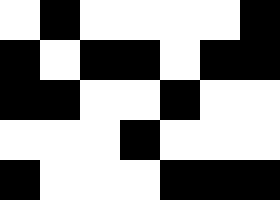[["white", "black", "white", "white", "white", "white", "black"], ["black", "white", "black", "black", "white", "black", "black"], ["black", "black", "white", "white", "black", "white", "white"], ["white", "white", "white", "black", "white", "white", "white"], ["black", "white", "white", "white", "black", "black", "black"]]